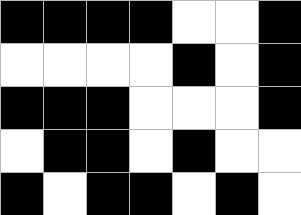[["black", "black", "black", "black", "white", "white", "black"], ["white", "white", "white", "white", "black", "white", "black"], ["black", "black", "black", "white", "white", "white", "black"], ["white", "black", "black", "white", "black", "white", "white"], ["black", "white", "black", "black", "white", "black", "white"]]